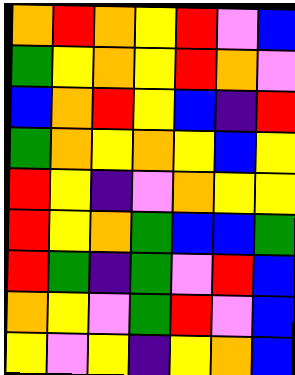[["orange", "red", "orange", "yellow", "red", "violet", "blue"], ["green", "yellow", "orange", "yellow", "red", "orange", "violet"], ["blue", "orange", "red", "yellow", "blue", "indigo", "red"], ["green", "orange", "yellow", "orange", "yellow", "blue", "yellow"], ["red", "yellow", "indigo", "violet", "orange", "yellow", "yellow"], ["red", "yellow", "orange", "green", "blue", "blue", "green"], ["red", "green", "indigo", "green", "violet", "red", "blue"], ["orange", "yellow", "violet", "green", "red", "violet", "blue"], ["yellow", "violet", "yellow", "indigo", "yellow", "orange", "blue"]]